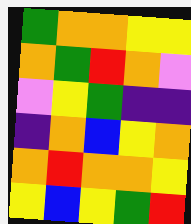[["green", "orange", "orange", "yellow", "yellow"], ["orange", "green", "red", "orange", "violet"], ["violet", "yellow", "green", "indigo", "indigo"], ["indigo", "orange", "blue", "yellow", "orange"], ["orange", "red", "orange", "orange", "yellow"], ["yellow", "blue", "yellow", "green", "red"]]